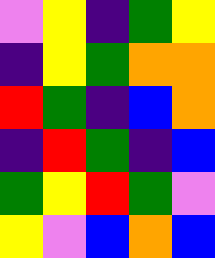[["violet", "yellow", "indigo", "green", "yellow"], ["indigo", "yellow", "green", "orange", "orange"], ["red", "green", "indigo", "blue", "orange"], ["indigo", "red", "green", "indigo", "blue"], ["green", "yellow", "red", "green", "violet"], ["yellow", "violet", "blue", "orange", "blue"]]